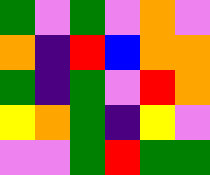[["green", "violet", "green", "violet", "orange", "violet"], ["orange", "indigo", "red", "blue", "orange", "orange"], ["green", "indigo", "green", "violet", "red", "orange"], ["yellow", "orange", "green", "indigo", "yellow", "violet"], ["violet", "violet", "green", "red", "green", "green"]]